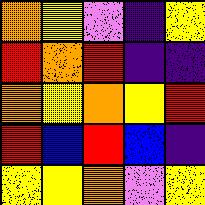[["orange", "yellow", "violet", "indigo", "yellow"], ["red", "orange", "red", "indigo", "indigo"], ["orange", "yellow", "orange", "yellow", "red"], ["red", "blue", "red", "blue", "indigo"], ["yellow", "yellow", "orange", "violet", "yellow"]]